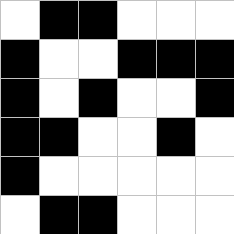[["white", "black", "black", "white", "white", "white"], ["black", "white", "white", "black", "black", "black"], ["black", "white", "black", "white", "white", "black"], ["black", "black", "white", "white", "black", "white"], ["black", "white", "white", "white", "white", "white"], ["white", "black", "black", "white", "white", "white"]]